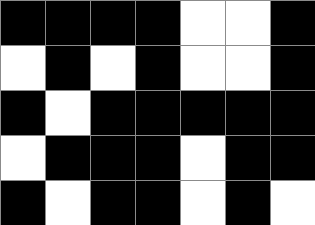[["black", "black", "black", "black", "white", "white", "black"], ["white", "black", "white", "black", "white", "white", "black"], ["black", "white", "black", "black", "black", "black", "black"], ["white", "black", "black", "black", "white", "black", "black"], ["black", "white", "black", "black", "white", "black", "white"]]